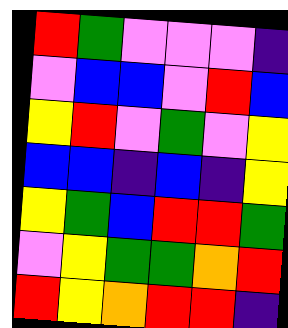[["red", "green", "violet", "violet", "violet", "indigo"], ["violet", "blue", "blue", "violet", "red", "blue"], ["yellow", "red", "violet", "green", "violet", "yellow"], ["blue", "blue", "indigo", "blue", "indigo", "yellow"], ["yellow", "green", "blue", "red", "red", "green"], ["violet", "yellow", "green", "green", "orange", "red"], ["red", "yellow", "orange", "red", "red", "indigo"]]